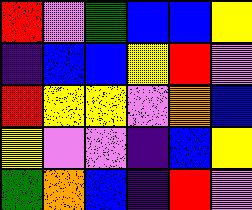[["red", "violet", "green", "blue", "blue", "yellow"], ["indigo", "blue", "blue", "yellow", "red", "violet"], ["red", "yellow", "yellow", "violet", "orange", "blue"], ["yellow", "violet", "violet", "indigo", "blue", "yellow"], ["green", "orange", "blue", "indigo", "red", "violet"]]